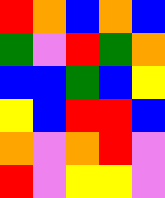[["red", "orange", "blue", "orange", "blue"], ["green", "violet", "red", "green", "orange"], ["blue", "blue", "green", "blue", "yellow"], ["yellow", "blue", "red", "red", "blue"], ["orange", "violet", "orange", "red", "violet"], ["red", "violet", "yellow", "yellow", "violet"]]